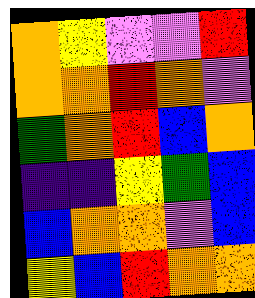[["orange", "yellow", "violet", "violet", "red"], ["orange", "orange", "red", "orange", "violet"], ["green", "orange", "red", "blue", "orange"], ["indigo", "indigo", "yellow", "green", "blue"], ["blue", "orange", "orange", "violet", "blue"], ["yellow", "blue", "red", "orange", "orange"]]